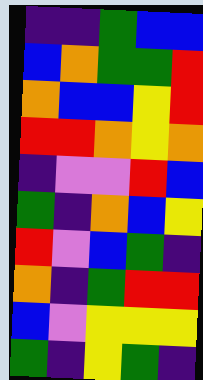[["indigo", "indigo", "green", "blue", "blue"], ["blue", "orange", "green", "green", "red"], ["orange", "blue", "blue", "yellow", "red"], ["red", "red", "orange", "yellow", "orange"], ["indigo", "violet", "violet", "red", "blue"], ["green", "indigo", "orange", "blue", "yellow"], ["red", "violet", "blue", "green", "indigo"], ["orange", "indigo", "green", "red", "red"], ["blue", "violet", "yellow", "yellow", "yellow"], ["green", "indigo", "yellow", "green", "indigo"]]